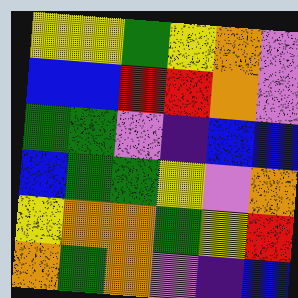[["yellow", "yellow", "green", "yellow", "orange", "violet"], ["blue", "blue", "red", "red", "orange", "violet"], ["green", "green", "violet", "indigo", "blue", "blue"], ["blue", "green", "green", "yellow", "violet", "orange"], ["yellow", "orange", "orange", "green", "yellow", "red"], ["orange", "green", "orange", "violet", "indigo", "blue"]]